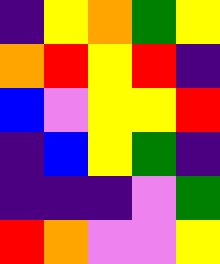[["indigo", "yellow", "orange", "green", "yellow"], ["orange", "red", "yellow", "red", "indigo"], ["blue", "violet", "yellow", "yellow", "red"], ["indigo", "blue", "yellow", "green", "indigo"], ["indigo", "indigo", "indigo", "violet", "green"], ["red", "orange", "violet", "violet", "yellow"]]